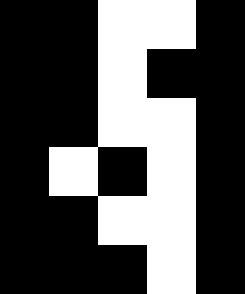[["black", "black", "white", "white", "black"], ["black", "black", "white", "black", "black"], ["black", "black", "white", "white", "black"], ["black", "white", "black", "white", "black"], ["black", "black", "white", "white", "black"], ["black", "black", "black", "white", "black"]]